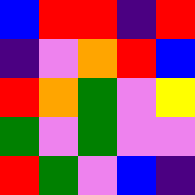[["blue", "red", "red", "indigo", "red"], ["indigo", "violet", "orange", "red", "blue"], ["red", "orange", "green", "violet", "yellow"], ["green", "violet", "green", "violet", "violet"], ["red", "green", "violet", "blue", "indigo"]]